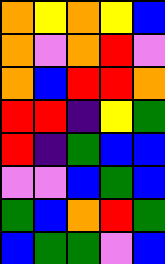[["orange", "yellow", "orange", "yellow", "blue"], ["orange", "violet", "orange", "red", "violet"], ["orange", "blue", "red", "red", "orange"], ["red", "red", "indigo", "yellow", "green"], ["red", "indigo", "green", "blue", "blue"], ["violet", "violet", "blue", "green", "blue"], ["green", "blue", "orange", "red", "green"], ["blue", "green", "green", "violet", "blue"]]